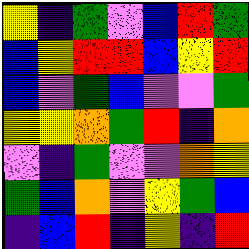[["yellow", "indigo", "green", "violet", "blue", "red", "green"], ["blue", "yellow", "red", "red", "blue", "yellow", "red"], ["blue", "violet", "green", "blue", "violet", "violet", "green"], ["yellow", "yellow", "orange", "green", "red", "indigo", "orange"], ["violet", "indigo", "green", "violet", "violet", "orange", "yellow"], ["green", "blue", "orange", "violet", "yellow", "green", "blue"], ["indigo", "blue", "red", "indigo", "yellow", "indigo", "red"]]